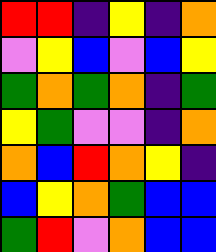[["red", "red", "indigo", "yellow", "indigo", "orange"], ["violet", "yellow", "blue", "violet", "blue", "yellow"], ["green", "orange", "green", "orange", "indigo", "green"], ["yellow", "green", "violet", "violet", "indigo", "orange"], ["orange", "blue", "red", "orange", "yellow", "indigo"], ["blue", "yellow", "orange", "green", "blue", "blue"], ["green", "red", "violet", "orange", "blue", "blue"]]